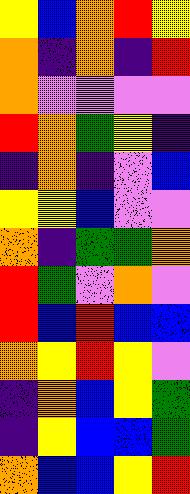[["yellow", "blue", "orange", "red", "yellow"], ["orange", "indigo", "orange", "indigo", "red"], ["orange", "violet", "violet", "violet", "violet"], ["red", "orange", "green", "yellow", "indigo"], ["indigo", "orange", "indigo", "violet", "blue"], ["yellow", "yellow", "blue", "violet", "violet"], ["orange", "indigo", "green", "green", "orange"], ["red", "green", "violet", "orange", "violet"], ["red", "blue", "red", "blue", "blue"], ["orange", "yellow", "red", "yellow", "violet"], ["indigo", "orange", "blue", "yellow", "green"], ["indigo", "yellow", "blue", "blue", "green"], ["orange", "blue", "blue", "yellow", "red"]]